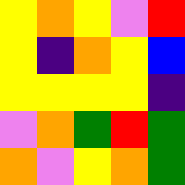[["yellow", "orange", "yellow", "violet", "red"], ["yellow", "indigo", "orange", "yellow", "blue"], ["yellow", "yellow", "yellow", "yellow", "indigo"], ["violet", "orange", "green", "red", "green"], ["orange", "violet", "yellow", "orange", "green"]]